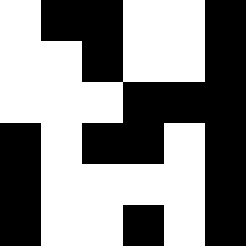[["white", "black", "black", "white", "white", "black"], ["white", "white", "black", "white", "white", "black"], ["white", "white", "white", "black", "black", "black"], ["black", "white", "black", "black", "white", "black"], ["black", "white", "white", "white", "white", "black"], ["black", "white", "white", "black", "white", "black"]]